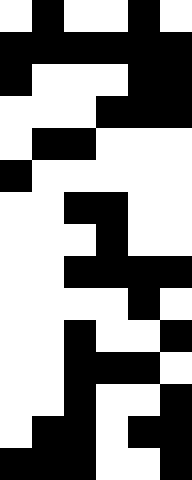[["white", "black", "white", "white", "black", "white"], ["black", "black", "black", "black", "black", "black"], ["black", "white", "white", "white", "black", "black"], ["white", "white", "white", "black", "black", "black"], ["white", "black", "black", "white", "white", "white"], ["black", "white", "white", "white", "white", "white"], ["white", "white", "black", "black", "white", "white"], ["white", "white", "white", "black", "white", "white"], ["white", "white", "black", "black", "black", "black"], ["white", "white", "white", "white", "black", "white"], ["white", "white", "black", "white", "white", "black"], ["white", "white", "black", "black", "black", "white"], ["white", "white", "black", "white", "white", "black"], ["white", "black", "black", "white", "black", "black"], ["black", "black", "black", "white", "white", "black"]]